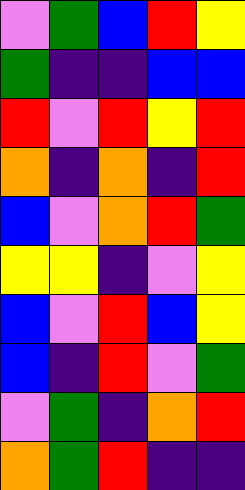[["violet", "green", "blue", "red", "yellow"], ["green", "indigo", "indigo", "blue", "blue"], ["red", "violet", "red", "yellow", "red"], ["orange", "indigo", "orange", "indigo", "red"], ["blue", "violet", "orange", "red", "green"], ["yellow", "yellow", "indigo", "violet", "yellow"], ["blue", "violet", "red", "blue", "yellow"], ["blue", "indigo", "red", "violet", "green"], ["violet", "green", "indigo", "orange", "red"], ["orange", "green", "red", "indigo", "indigo"]]